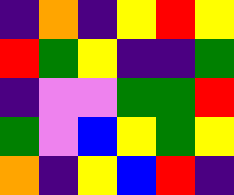[["indigo", "orange", "indigo", "yellow", "red", "yellow"], ["red", "green", "yellow", "indigo", "indigo", "green"], ["indigo", "violet", "violet", "green", "green", "red"], ["green", "violet", "blue", "yellow", "green", "yellow"], ["orange", "indigo", "yellow", "blue", "red", "indigo"]]